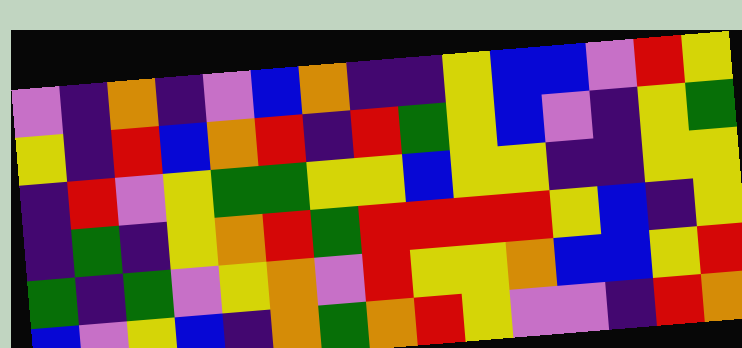[["violet", "indigo", "orange", "indigo", "violet", "blue", "orange", "indigo", "indigo", "yellow", "blue", "blue", "violet", "red", "yellow"], ["yellow", "indigo", "red", "blue", "orange", "red", "indigo", "red", "green", "yellow", "blue", "violet", "indigo", "yellow", "green"], ["indigo", "red", "violet", "yellow", "green", "green", "yellow", "yellow", "blue", "yellow", "yellow", "indigo", "indigo", "yellow", "yellow"], ["indigo", "green", "indigo", "yellow", "orange", "red", "green", "red", "red", "red", "red", "yellow", "blue", "indigo", "yellow"], ["green", "indigo", "green", "violet", "yellow", "orange", "violet", "red", "yellow", "yellow", "orange", "blue", "blue", "yellow", "red"], ["blue", "violet", "yellow", "blue", "indigo", "orange", "green", "orange", "red", "yellow", "violet", "violet", "indigo", "red", "orange"]]